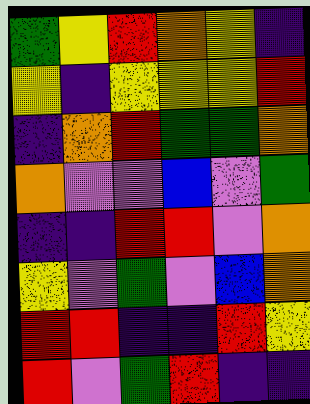[["green", "yellow", "red", "orange", "yellow", "indigo"], ["yellow", "indigo", "yellow", "yellow", "yellow", "red"], ["indigo", "orange", "red", "green", "green", "orange"], ["orange", "violet", "violet", "blue", "violet", "green"], ["indigo", "indigo", "red", "red", "violet", "orange"], ["yellow", "violet", "green", "violet", "blue", "orange"], ["red", "red", "indigo", "indigo", "red", "yellow"], ["red", "violet", "green", "red", "indigo", "indigo"]]